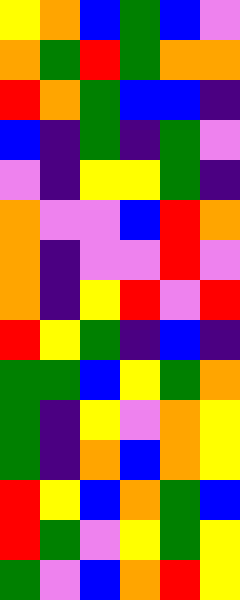[["yellow", "orange", "blue", "green", "blue", "violet"], ["orange", "green", "red", "green", "orange", "orange"], ["red", "orange", "green", "blue", "blue", "indigo"], ["blue", "indigo", "green", "indigo", "green", "violet"], ["violet", "indigo", "yellow", "yellow", "green", "indigo"], ["orange", "violet", "violet", "blue", "red", "orange"], ["orange", "indigo", "violet", "violet", "red", "violet"], ["orange", "indigo", "yellow", "red", "violet", "red"], ["red", "yellow", "green", "indigo", "blue", "indigo"], ["green", "green", "blue", "yellow", "green", "orange"], ["green", "indigo", "yellow", "violet", "orange", "yellow"], ["green", "indigo", "orange", "blue", "orange", "yellow"], ["red", "yellow", "blue", "orange", "green", "blue"], ["red", "green", "violet", "yellow", "green", "yellow"], ["green", "violet", "blue", "orange", "red", "yellow"]]